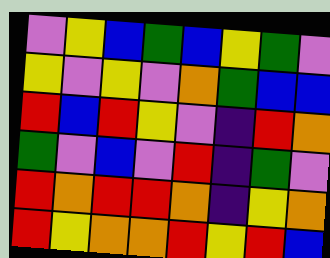[["violet", "yellow", "blue", "green", "blue", "yellow", "green", "violet"], ["yellow", "violet", "yellow", "violet", "orange", "green", "blue", "blue"], ["red", "blue", "red", "yellow", "violet", "indigo", "red", "orange"], ["green", "violet", "blue", "violet", "red", "indigo", "green", "violet"], ["red", "orange", "red", "red", "orange", "indigo", "yellow", "orange"], ["red", "yellow", "orange", "orange", "red", "yellow", "red", "blue"]]